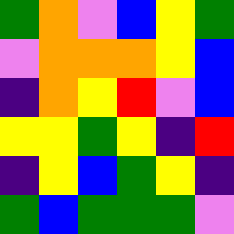[["green", "orange", "violet", "blue", "yellow", "green"], ["violet", "orange", "orange", "orange", "yellow", "blue"], ["indigo", "orange", "yellow", "red", "violet", "blue"], ["yellow", "yellow", "green", "yellow", "indigo", "red"], ["indigo", "yellow", "blue", "green", "yellow", "indigo"], ["green", "blue", "green", "green", "green", "violet"]]